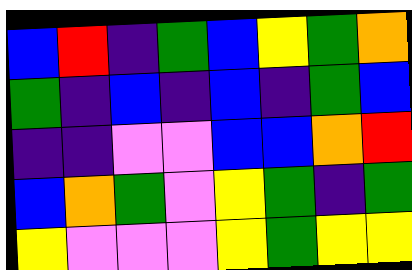[["blue", "red", "indigo", "green", "blue", "yellow", "green", "orange"], ["green", "indigo", "blue", "indigo", "blue", "indigo", "green", "blue"], ["indigo", "indigo", "violet", "violet", "blue", "blue", "orange", "red"], ["blue", "orange", "green", "violet", "yellow", "green", "indigo", "green"], ["yellow", "violet", "violet", "violet", "yellow", "green", "yellow", "yellow"]]